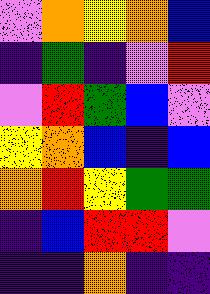[["violet", "orange", "yellow", "orange", "blue"], ["indigo", "green", "indigo", "violet", "red"], ["violet", "red", "green", "blue", "violet"], ["yellow", "orange", "blue", "indigo", "blue"], ["orange", "red", "yellow", "green", "green"], ["indigo", "blue", "red", "red", "violet"], ["indigo", "indigo", "orange", "indigo", "indigo"]]